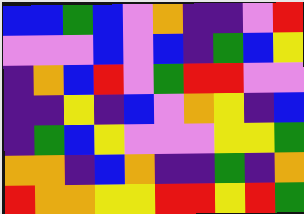[["blue", "blue", "green", "blue", "violet", "orange", "indigo", "indigo", "violet", "red"], ["violet", "violet", "violet", "blue", "violet", "blue", "indigo", "green", "blue", "yellow"], ["indigo", "orange", "blue", "red", "violet", "green", "red", "red", "violet", "violet"], ["indigo", "indigo", "yellow", "indigo", "blue", "violet", "orange", "yellow", "indigo", "blue"], ["indigo", "green", "blue", "yellow", "violet", "violet", "violet", "yellow", "yellow", "green"], ["orange", "orange", "indigo", "blue", "orange", "indigo", "indigo", "green", "indigo", "orange"], ["red", "orange", "orange", "yellow", "yellow", "red", "red", "yellow", "red", "green"]]